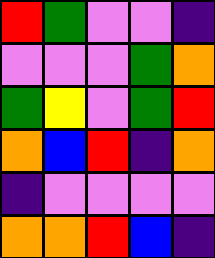[["red", "green", "violet", "violet", "indigo"], ["violet", "violet", "violet", "green", "orange"], ["green", "yellow", "violet", "green", "red"], ["orange", "blue", "red", "indigo", "orange"], ["indigo", "violet", "violet", "violet", "violet"], ["orange", "orange", "red", "blue", "indigo"]]